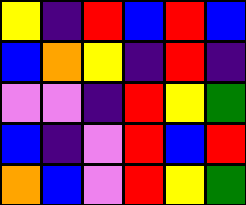[["yellow", "indigo", "red", "blue", "red", "blue"], ["blue", "orange", "yellow", "indigo", "red", "indigo"], ["violet", "violet", "indigo", "red", "yellow", "green"], ["blue", "indigo", "violet", "red", "blue", "red"], ["orange", "blue", "violet", "red", "yellow", "green"]]